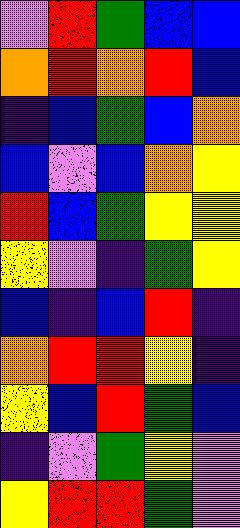[["violet", "red", "green", "blue", "blue"], ["orange", "red", "orange", "red", "blue"], ["indigo", "blue", "green", "blue", "orange"], ["blue", "violet", "blue", "orange", "yellow"], ["red", "blue", "green", "yellow", "yellow"], ["yellow", "violet", "indigo", "green", "yellow"], ["blue", "indigo", "blue", "red", "indigo"], ["orange", "red", "red", "yellow", "indigo"], ["yellow", "blue", "red", "green", "blue"], ["indigo", "violet", "green", "yellow", "violet"], ["yellow", "red", "red", "green", "violet"]]